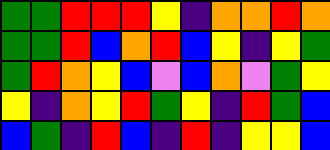[["green", "green", "red", "red", "red", "yellow", "indigo", "orange", "orange", "red", "orange"], ["green", "green", "red", "blue", "orange", "red", "blue", "yellow", "indigo", "yellow", "green"], ["green", "red", "orange", "yellow", "blue", "violet", "blue", "orange", "violet", "green", "yellow"], ["yellow", "indigo", "orange", "yellow", "red", "green", "yellow", "indigo", "red", "green", "blue"], ["blue", "green", "indigo", "red", "blue", "indigo", "red", "indigo", "yellow", "yellow", "blue"]]